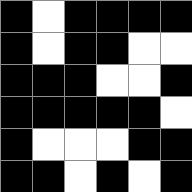[["black", "white", "black", "black", "black", "black"], ["black", "white", "black", "black", "white", "white"], ["black", "black", "black", "white", "white", "black"], ["black", "black", "black", "black", "black", "white"], ["black", "white", "white", "white", "black", "black"], ["black", "black", "white", "black", "white", "black"]]